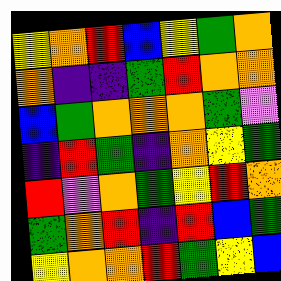[["yellow", "orange", "red", "blue", "yellow", "green", "orange"], ["orange", "indigo", "indigo", "green", "red", "orange", "orange"], ["blue", "green", "orange", "orange", "orange", "green", "violet"], ["indigo", "red", "green", "indigo", "orange", "yellow", "green"], ["red", "violet", "orange", "green", "yellow", "red", "orange"], ["green", "orange", "red", "indigo", "red", "blue", "green"], ["yellow", "orange", "orange", "red", "green", "yellow", "blue"]]